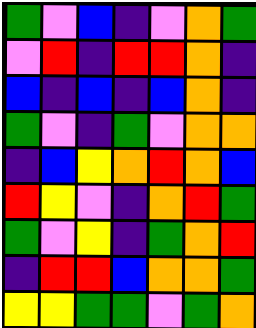[["green", "violet", "blue", "indigo", "violet", "orange", "green"], ["violet", "red", "indigo", "red", "red", "orange", "indigo"], ["blue", "indigo", "blue", "indigo", "blue", "orange", "indigo"], ["green", "violet", "indigo", "green", "violet", "orange", "orange"], ["indigo", "blue", "yellow", "orange", "red", "orange", "blue"], ["red", "yellow", "violet", "indigo", "orange", "red", "green"], ["green", "violet", "yellow", "indigo", "green", "orange", "red"], ["indigo", "red", "red", "blue", "orange", "orange", "green"], ["yellow", "yellow", "green", "green", "violet", "green", "orange"]]